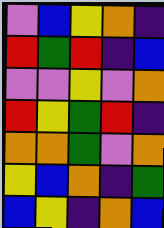[["violet", "blue", "yellow", "orange", "indigo"], ["red", "green", "red", "indigo", "blue"], ["violet", "violet", "yellow", "violet", "orange"], ["red", "yellow", "green", "red", "indigo"], ["orange", "orange", "green", "violet", "orange"], ["yellow", "blue", "orange", "indigo", "green"], ["blue", "yellow", "indigo", "orange", "blue"]]